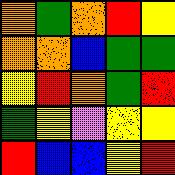[["orange", "green", "orange", "red", "yellow"], ["orange", "orange", "blue", "green", "green"], ["yellow", "red", "orange", "green", "red"], ["green", "yellow", "violet", "yellow", "yellow"], ["red", "blue", "blue", "yellow", "red"]]